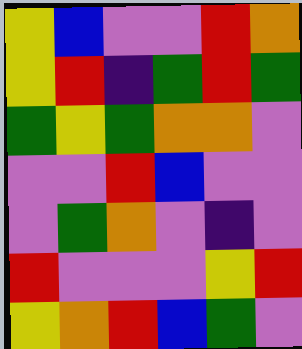[["yellow", "blue", "violet", "violet", "red", "orange"], ["yellow", "red", "indigo", "green", "red", "green"], ["green", "yellow", "green", "orange", "orange", "violet"], ["violet", "violet", "red", "blue", "violet", "violet"], ["violet", "green", "orange", "violet", "indigo", "violet"], ["red", "violet", "violet", "violet", "yellow", "red"], ["yellow", "orange", "red", "blue", "green", "violet"]]